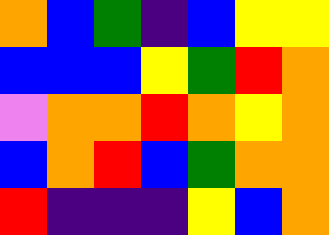[["orange", "blue", "green", "indigo", "blue", "yellow", "yellow"], ["blue", "blue", "blue", "yellow", "green", "red", "orange"], ["violet", "orange", "orange", "red", "orange", "yellow", "orange"], ["blue", "orange", "red", "blue", "green", "orange", "orange"], ["red", "indigo", "indigo", "indigo", "yellow", "blue", "orange"]]